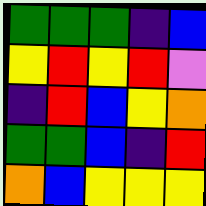[["green", "green", "green", "indigo", "blue"], ["yellow", "red", "yellow", "red", "violet"], ["indigo", "red", "blue", "yellow", "orange"], ["green", "green", "blue", "indigo", "red"], ["orange", "blue", "yellow", "yellow", "yellow"]]